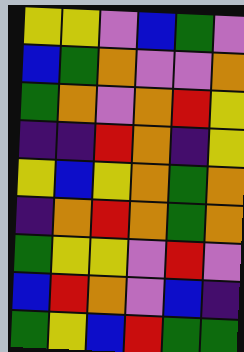[["yellow", "yellow", "violet", "blue", "green", "violet"], ["blue", "green", "orange", "violet", "violet", "orange"], ["green", "orange", "violet", "orange", "red", "yellow"], ["indigo", "indigo", "red", "orange", "indigo", "yellow"], ["yellow", "blue", "yellow", "orange", "green", "orange"], ["indigo", "orange", "red", "orange", "green", "orange"], ["green", "yellow", "yellow", "violet", "red", "violet"], ["blue", "red", "orange", "violet", "blue", "indigo"], ["green", "yellow", "blue", "red", "green", "green"]]